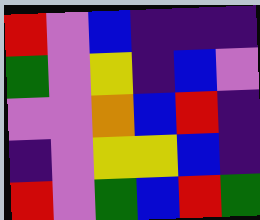[["red", "violet", "blue", "indigo", "indigo", "indigo"], ["green", "violet", "yellow", "indigo", "blue", "violet"], ["violet", "violet", "orange", "blue", "red", "indigo"], ["indigo", "violet", "yellow", "yellow", "blue", "indigo"], ["red", "violet", "green", "blue", "red", "green"]]